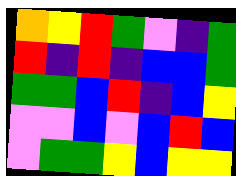[["orange", "yellow", "red", "green", "violet", "indigo", "green"], ["red", "indigo", "red", "indigo", "blue", "blue", "green"], ["green", "green", "blue", "red", "indigo", "blue", "yellow"], ["violet", "violet", "blue", "violet", "blue", "red", "blue"], ["violet", "green", "green", "yellow", "blue", "yellow", "yellow"]]